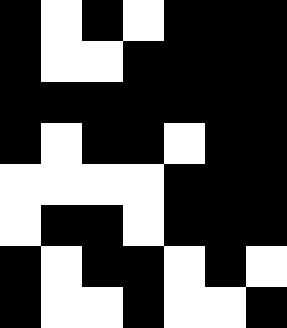[["black", "white", "black", "white", "black", "black", "black"], ["black", "white", "white", "black", "black", "black", "black"], ["black", "black", "black", "black", "black", "black", "black"], ["black", "white", "black", "black", "white", "black", "black"], ["white", "white", "white", "white", "black", "black", "black"], ["white", "black", "black", "white", "black", "black", "black"], ["black", "white", "black", "black", "white", "black", "white"], ["black", "white", "white", "black", "white", "white", "black"]]